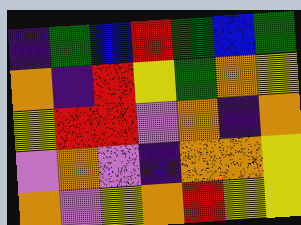[["indigo", "green", "blue", "red", "green", "blue", "green"], ["orange", "indigo", "red", "yellow", "green", "orange", "yellow"], ["yellow", "red", "red", "violet", "orange", "indigo", "orange"], ["violet", "orange", "violet", "indigo", "orange", "orange", "yellow"], ["orange", "violet", "yellow", "orange", "red", "yellow", "yellow"]]